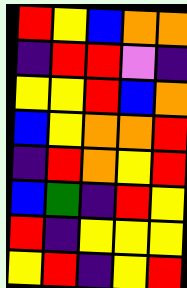[["red", "yellow", "blue", "orange", "orange"], ["indigo", "red", "red", "violet", "indigo"], ["yellow", "yellow", "red", "blue", "orange"], ["blue", "yellow", "orange", "orange", "red"], ["indigo", "red", "orange", "yellow", "red"], ["blue", "green", "indigo", "red", "yellow"], ["red", "indigo", "yellow", "yellow", "yellow"], ["yellow", "red", "indigo", "yellow", "red"]]